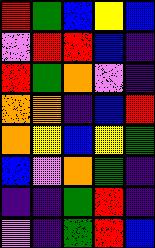[["red", "green", "blue", "yellow", "blue"], ["violet", "red", "red", "blue", "indigo"], ["red", "green", "orange", "violet", "indigo"], ["orange", "orange", "indigo", "blue", "red"], ["orange", "yellow", "blue", "yellow", "green"], ["blue", "violet", "orange", "green", "indigo"], ["indigo", "indigo", "green", "red", "indigo"], ["violet", "indigo", "green", "red", "blue"]]